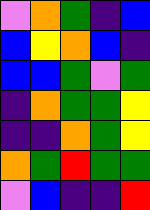[["violet", "orange", "green", "indigo", "blue"], ["blue", "yellow", "orange", "blue", "indigo"], ["blue", "blue", "green", "violet", "green"], ["indigo", "orange", "green", "green", "yellow"], ["indigo", "indigo", "orange", "green", "yellow"], ["orange", "green", "red", "green", "green"], ["violet", "blue", "indigo", "indigo", "red"]]